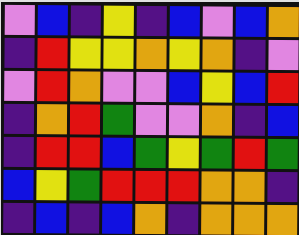[["violet", "blue", "indigo", "yellow", "indigo", "blue", "violet", "blue", "orange"], ["indigo", "red", "yellow", "yellow", "orange", "yellow", "orange", "indigo", "violet"], ["violet", "red", "orange", "violet", "violet", "blue", "yellow", "blue", "red"], ["indigo", "orange", "red", "green", "violet", "violet", "orange", "indigo", "blue"], ["indigo", "red", "red", "blue", "green", "yellow", "green", "red", "green"], ["blue", "yellow", "green", "red", "red", "red", "orange", "orange", "indigo"], ["indigo", "blue", "indigo", "blue", "orange", "indigo", "orange", "orange", "orange"]]